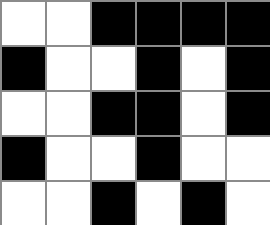[["white", "white", "black", "black", "black", "black"], ["black", "white", "white", "black", "white", "black"], ["white", "white", "black", "black", "white", "black"], ["black", "white", "white", "black", "white", "white"], ["white", "white", "black", "white", "black", "white"]]